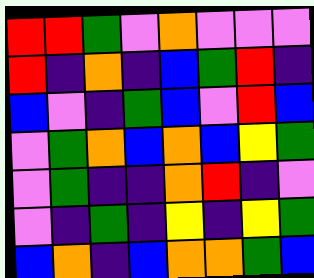[["red", "red", "green", "violet", "orange", "violet", "violet", "violet"], ["red", "indigo", "orange", "indigo", "blue", "green", "red", "indigo"], ["blue", "violet", "indigo", "green", "blue", "violet", "red", "blue"], ["violet", "green", "orange", "blue", "orange", "blue", "yellow", "green"], ["violet", "green", "indigo", "indigo", "orange", "red", "indigo", "violet"], ["violet", "indigo", "green", "indigo", "yellow", "indigo", "yellow", "green"], ["blue", "orange", "indigo", "blue", "orange", "orange", "green", "blue"]]